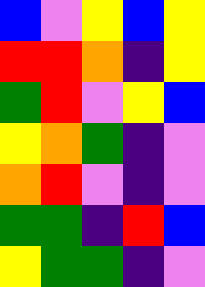[["blue", "violet", "yellow", "blue", "yellow"], ["red", "red", "orange", "indigo", "yellow"], ["green", "red", "violet", "yellow", "blue"], ["yellow", "orange", "green", "indigo", "violet"], ["orange", "red", "violet", "indigo", "violet"], ["green", "green", "indigo", "red", "blue"], ["yellow", "green", "green", "indigo", "violet"]]